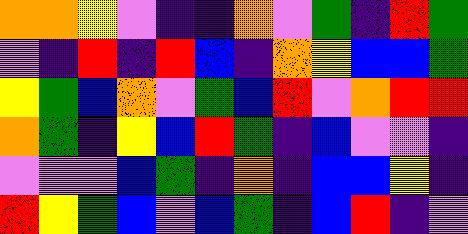[["orange", "orange", "yellow", "violet", "indigo", "indigo", "orange", "violet", "green", "indigo", "red", "green"], ["violet", "indigo", "red", "indigo", "red", "blue", "indigo", "orange", "yellow", "blue", "blue", "green"], ["yellow", "green", "blue", "orange", "violet", "green", "blue", "red", "violet", "orange", "red", "red"], ["orange", "green", "indigo", "yellow", "blue", "red", "green", "indigo", "blue", "violet", "violet", "indigo"], ["violet", "violet", "violet", "blue", "green", "indigo", "orange", "indigo", "blue", "blue", "yellow", "indigo"], ["red", "yellow", "green", "blue", "violet", "blue", "green", "indigo", "blue", "red", "indigo", "violet"]]